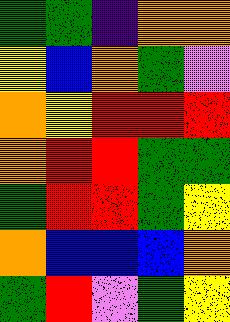[["green", "green", "indigo", "orange", "orange"], ["yellow", "blue", "orange", "green", "violet"], ["orange", "yellow", "red", "red", "red"], ["orange", "red", "red", "green", "green"], ["green", "red", "red", "green", "yellow"], ["orange", "blue", "blue", "blue", "orange"], ["green", "red", "violet", "green", "yellow"]]